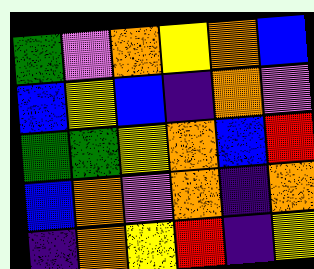[["green", "violet", "orange", "yellow", "orange", "blue"], ["blue", "yellow", "blue", "indigo", "orange", "violet"], ["green", "green", "yellow", "orange", "blue", "red"], ["blue", "orange", "violet", "orange", "indigo", "orange"], ["indigo", "orange", "yellow", "red", "indigo", "yellow"]]